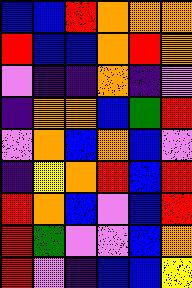[["blue", "blue", "red", "orange", "orange", "orange"], ["red", "blue", "blue", "orange", "red", "orange"], ["violet", "indigo", "indigo", "orange", "indigo", "violet"], ["indigo", "orange", "orange", "blue", "green", "red"], ["violet", "orange", "blue", "orange", "blue", "violet"], ["indigo", "yellow", "orange", "red", "blue", "red"], ["red", "orange", "blue", "violet", "blue", "red"], ["red", "green", "violet", "violet", "blue", "orange"], ["red", "violet", "indigo", "blue", "blue", "yellow"]]